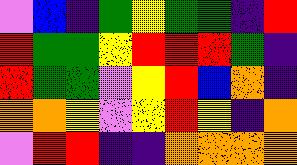[["violet", "blue", "indigo", "green", "yellow", "green", "green", "indigo", "red"], ["red", "green", "green", "yellow", "red", "red", "red", "green", "indigo"], ["red", "green", "green", "violet", "yellow", "red", "blue", "orange", "indigo"], ["orange", "orange", "yellow", "violet", "yellow", "red", "yellow", "indigo", "orange"], ["violet", "red", "red", "indigo", "indigo", "orange", "orange", "orange", "orange"]]